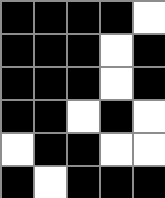[["black", "black", "black", "black", "white"], ["black", "black", "black", "white", "black"], ["black", "black", "black", "white", "black"], ["black", "black", "white", "black", "white"], ["white", "black", "black", "white", "white"], ["black", "white", "black", "black", "black"]]